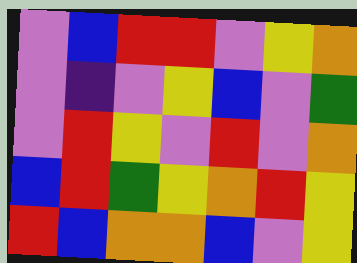[["violet", "blue", "red", "red", "violet", "yellow", "orange"], ["violet", "indigo", "violet", "yellow", "blue", "violet", "green"], ["violet", "red", "yellow", "violet", "red", "violet", "orange"], ["blue", "red", "green", "yellow", "orange", "red", "yellow"], ["red", "blue", "orange", "orange", "blue", "violet", "yellow"]]